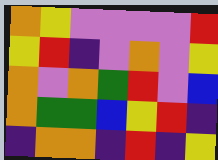[["orange", "yellow", "violet", "violet", "violet", "violet", "red"], ["yellow", "red", "indigo", "violet", "orange", "violet", "yellow"], ["orange", "violet", "orange", "green", "red", "violet", "blue"], ["orange", "green", "green", "blue", "yellow", "red", "indigo"], ["indigo", "orange", "orange", "indigo", "red", "indigo", "yellow"]]